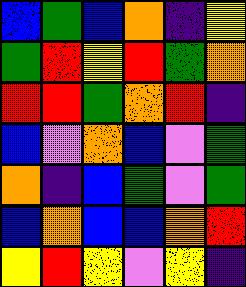[["blue", "green", "blue", "orange", "indigo", "yellow"], ["green", "red", "yellow", "red", "green", "orange"], ["red", "red", "green", "orange", "red", "indigo"], ["blue", "violet", "orange", "blue", "violet", "green"], ["orange", "indigo", "blue", "green", "violet", "green"], ["blue", "orange", "blue", "blue", "orange", "red"], ["yellow", "red", "yellow", "violet", "yellow", "indigo"]]